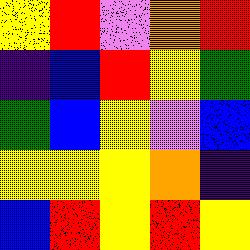[["yellow", "red", "violet", "orange", "red"], ["indigo", "blue", "red", "yellow", "green"], ["green", "blue", "yellow", "violet", "blue"], ["yellow", "yellow", "yellow", "orange", "indigo"], ["blue", "red", "yellow", "red", "yellow"]]